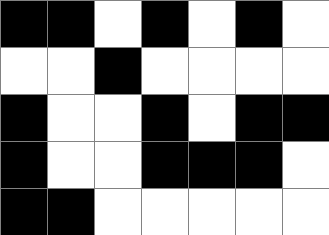[["black", "black", "white", "black", "white", "black", "white"], ["white", "white", "black", "white", "white", "white", "white"], ["black", "white", "white", "black", "white", "black", "black"], ["black", "white", "white", "black", "black", "black", "white"], ["black", "black", "white", "white", "white", "white", "white"]]